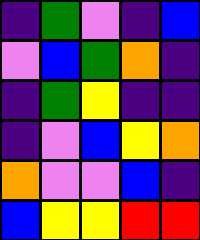[["indigo", "green", "violet", "indigo", "blue"], ["violet", "blue", "green", "orange", "indigo"], ["indigo", "green", "yellow", "indigo", "indigo"], ["indigo", "violet", "blue", "yellow", "orange"], ["orange", "violet", "violet", "blue", "indigo"], ["blue", "yellow", "yellow", "red", "red"]]